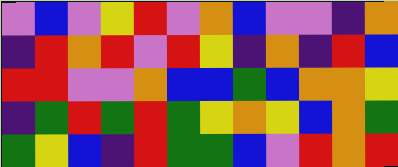[["violet", "blue", "violet", "yellow", "red", "violet", "orange", "blue", "violet", "violet", "indigo", "orange"], ["indigo", "red", "orange", "red", "violet", "red", "yellow", "indigo", "orange", "indigo", "red", "blue"], ["red", "red", "violet", "violet", "orange", "blue", "blue", "green", "blue", "orange", "orange", "yellow"], ["indigo", "green", "red", "green", "red", "green", "yellow", "orange", "yellow", "blue", "orange", "green"], ["green", "yellow", "blue", "indigo", "red", "green", "green", "blue", "violet", "red", "orange", "red"]]